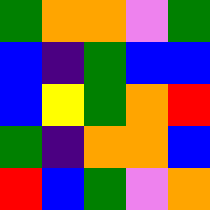[["green", "orange", "orange", "violet", "green"], ["blue", "indigo", "green", "blue", "blue"], ["blue", "yellow", "green", "orange", "red"], ["green", "indigo", "orange", "orange", "blue"], ["red", "blue", "green", "violet", "orange"]]